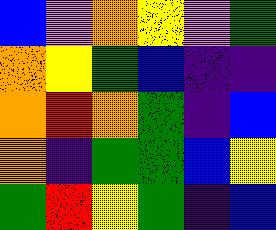[["blue", "violet", "orange", "yellow", "violet", "green"], ["orange", "yellow", "green", "blue", "indigo", "indigo"], ["orange", "red", "orange", "green", "indigo", "blue"], ["orange", "indigo", "green", "green", "blue", "yellow"], ["green", "red", "yellow", "green", "indigo", "blue"]]